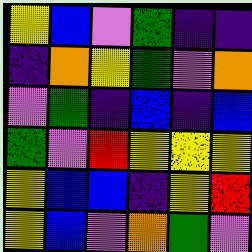[["yellow", "blue", "violet", "green", "indigo", "indigo"], ["indigo", "orange", "yellow", "green", "violet", "orange"], ["violet", "green", "indigo", "blue", "indigo", "blue"], ["green", "violet", "red", "yellow", "yellow", "yellow"], ["yellow", "blue", "blue", "indigo", "yellow", "red"], ["yellow", "blue", "violet", "orange", "green", "violet"]]